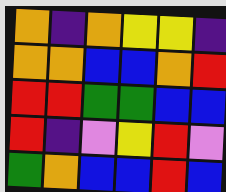[["orange", "indigo", "orange", "yellow", "yellow", "indigo"], ["orange", "orange", "blue", "blue", "orange", "red"], ["red", "red", "green", "green", "blue", "blue"], ["red", "indigo", "violet", "yellow", "red", "violet"], ["green", "orange", "blue", "blue", "red", "blue"]]